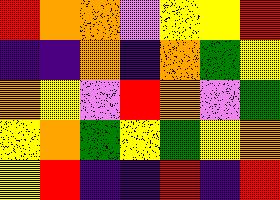[["red", "orange", "orange", "violet", "yellow", "yellow", "red"], ["indigo", "indigo", "orange", "indigo", "orange", "green", "yellow"], ["orange", "yellow", "violet", "red", "orange", "violet", "green"], ["yellow", "orange", "green", "yellow", "green", "yellow", "orange"], ["yellow", "red", "indigo", "indigo", "red", "indigo", "red"]]